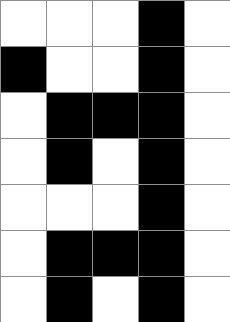[["white", "white", "white", "black", "white"], ["black", "white", "white", "black", "white"], ["white", "black", "black", "black", "white"], ["white", "black", "white", "black", "white"], ["white", "white", "white", "black", "white"], ["white", "black", "black", "black", "white"], ["white", "black", "white", "black", "white"]]